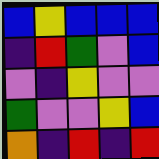[["blue", "yellow", "blue", "blue", "blue"], ["indigo", "red", "green", "violet", "blue"], ["violet", "indigo", "yellow", "violet", "violet"], ["green", "violet", "violet", "yellow", "blue"], ["orange", "indigo", "red", "indigo", "red"]]